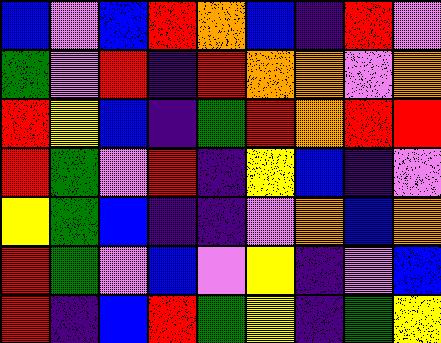[["blue", "violet", "blue", "red", "orange", "blue", "indigo", "red", "violet"], ["green", "violet", "red", "indigo", "red", "orange", "orange", "violet", "orange"], ["red", "yellow", "blue", "indigo", "green", "red", "orange", "red", "red"], ["red", "green", "violet", "red", "indigo", "yellow", "blue", "indigo", "violet"], ["yellow", "green", "blue", "indigo", "indigo", "violet", "orange", "blue", "orange"], ["red", "green", "violet", "blue", "violet", "yellow", "indigo", "violet", "blue"], ["red", "indigo", "blue", "red", "green", "yellow", "indigo", "green", "yellow"]]